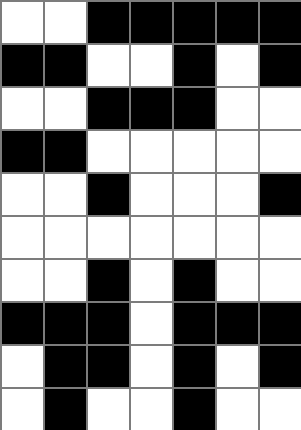[["white", "white", "black", "black", "black", "black", "black"], ["black", "black", "white", "white", "black", "white", "black"], ["white", "white", "black", "black", "black", "white", "white"], ["black", "black", "white", "white", "white", "white", "white"], ["white", "white", "black", "white", "white", "white", "black"], ["white", "white", "white", "white", "white", "white", "white"], ["white", "white", "black", "white", "black", "white", "white"], ["black", "black", "black", "white", "black", "black", "black"], ["white", "black", "black", "white", "black", "white", "black"], ["white", "black", "white", "white", "black", "white", "white"]]